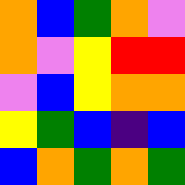[["orange", "blue", "green", "orange", "violet"], ["orange", "violet", "yellow", "red", "red"], ["violet", "blue", "yellow", "orange", "orange"], ["yellow", "green", "blue", "indigo", "blue"], ["blue", "orange", "green", "orange", "green"]]